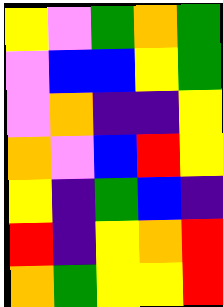[["yellow", "violet", "green", "orange", "green"], ["violet", "blue", "blue", "yellow", "green"], ["violet", "orange", "indigo", "indigo", "yellow"], ["orange", "violet", "blue", "red", "yellow"], ["yellow", "indigo", "green", "blue", "indigo"], ["red", "indigo", "yellow", "orange", "red"], ["orange", "green", "yellow", "yellow", "red"]]